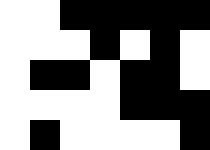[["white", "white", "black", "black", "black", "black", "black"], ["white", "white", "white", "black", "white", "black", "white"], ["white", "black", "black", "white", "black", "black", "white"], ["white", "white", "white", "white", "black", "black", "black"], ["white", "black", "white", "white", "white", "white", "black"]]